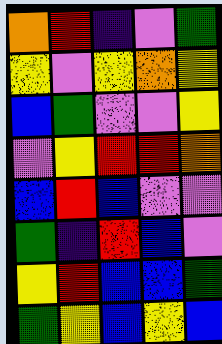[["orange", "red", "indigo", "violet", "green"], ["yellow", "violet", "yellow", "orange", "yellow"], ["blue", "green", "violet", "violet", "yellow"], ["violet", "yellow", "red", "red", "orange"], ["blue", "red", "blue", "violet", "violet"], ["green", "indigo", "red", "blue", "violet"], ["yellow", "red", "blue", "blue", "green"], ["green", "yellow", "blue", "yellow", "blue"]]